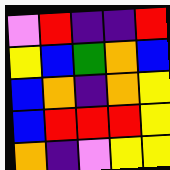[["violet", "red", "indigo", "indigo", "red"], ["yellow", "blue", "green", "orange", "blue"], ["blue", "orange", "indigo", "orange", "yellow"], ["blue", "red", "red", "red", "yellow"], ["orange", "indigo", "violet", "yellow", "yellow"]]